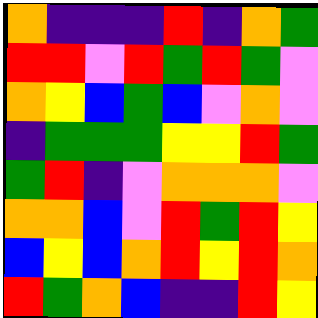[["orange", "indigo", "indigo", "indigo", "red", "indigo", "orange", "green"], ["red", "red", "violet", "red", "green", "red", "green", "violet"], ["orange", "yellow", "blue", "green", "blue", "violet", "orange", "violet"], ["indigo", "green", "green", "green", "yellow", "yellow", "red", "green"], ["green", "red", "indigo", "violet", "orange", "orange", "orange", "violet"], ["orange", "orange", "blue", "violet", "red", "green", "red", "yellow"], ["blue", "yellow", "blue", "orange", "red", "yellow", "red", "orange"], ["red", "green", "orange", "blue", "indigo", "indigo", "red", "yellow"]]